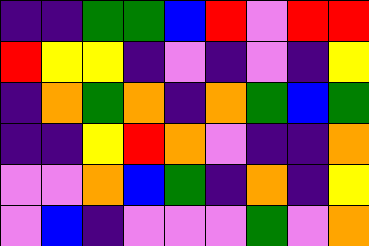[["indigo", "indigo", "green", "green", "blue", "red", "violet", "red", "red"], ["red", "yellow", "yellow", "indigo", "violet", "indigo", "violet", "indigo", "yellow"], ["indigo", "orange", "green", "orange", "indigo", "orange", "green", "blue", "green"], ["indigo", "indigo", "yellow", "red", "orange", "violet", "indigo", "indigo", "orange"], ["violet", "violet", "orange", "blue", "green", "indigo", "orange", "indigo", "yellow"], ["violet", "blue", "indigo", "violet", "violet", "violet", "green", "violet", "orange"]]